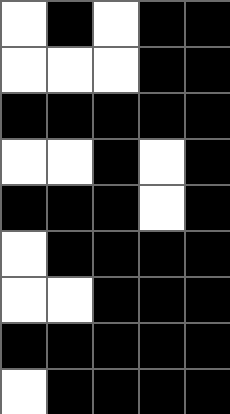[["white", "black", "white", "black", "black"], ["white", "white", "white", "black", "black"], ["black", "black", "black", "black", "black"], ["white", "white", "black", "white", "black"], ["black", "black", "black", "white", "black"], ["white", "black", "black", "black", "black"], ["white", "white", "black", "black", "black"], ["black", "black", "black", "black", "black"], ["white", "black", "black", "black", "black"]]